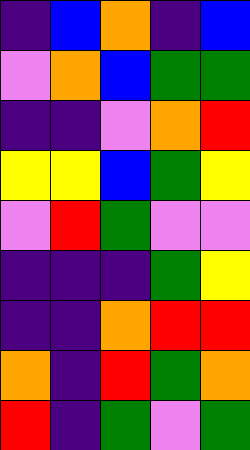[["indigo", "blue", "orange", "indigo", "blue"], ["violet", "orange", "blue", "green", "green"], ["indigo", "indigo", "violet", "orange", "red"], ["yellow", "yellow", "blue", "green", "yellow"], ["violet", "red", "green", "violet", "violet"], ["indigo", "indigo", "indigo", "green", "yellow"], ["indigo", "indigo", "orange", "red", "red"], ["orange", "indigo", "red", "green", "orange"], ["red", "indigo", "green", "violet", "green"]]